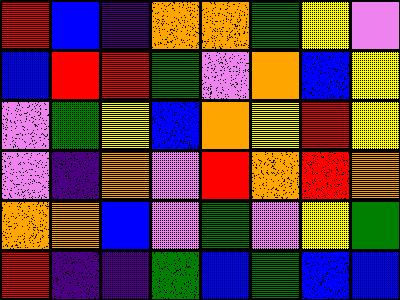[["red", "blue", "indigo", "orange", "orange", "green", "yellow", "violet"], ["blue", "red", "red", "green", "violet", "orange", "blue", "yellow"], ["violet", "green", "yellow", "blue", "orange", "yellow", "red", "yellow"], ["violet", "indigo", "orange", "violet", "red", "orange", "red", "orange"], ["orange", "orange", "blue", "violet", "green", "violet", "yellow", "green"], ["red", "indigo", "indigo", "green", "blue", "green", "blue", "blue"]]